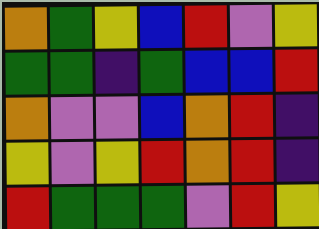[["orange", "green", "yellow", "blue", "red", "violet", "yellow"], ["green", "green", "indigo", "green", "blue", "blue", "red"], ["orange", "violet", "violet", "blue", "orange", "red", "indigo"], ["yellow", "violet", "yellow", "red", "orange", "red", "indigo"], ["red", "green", "green", "green", "violet", "red", "yellow"]]